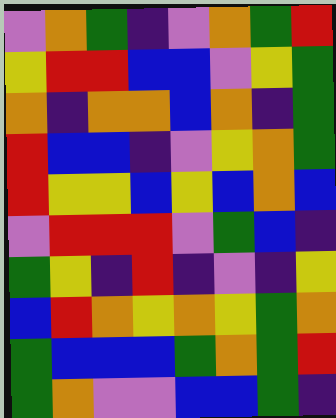[["violet", "orange", "green", "indigo", "violet", "orange", "green", "red"], ["yellow", "red", "red", "blue", "blue", "violet", "yellow", "green"], ["orange", "indigo", "orange", "orange", "blue", "orange", "indigo", "green"], ["red", "blue", "blue", "indigo", "violet", "yellow", "orange", "green"], ["red", "yellow", "yellow", "blue", "yellow", "blue", "orange", "blue"], ["violet", "red", "red", "red", "violet", "green", "blue", "indigo"], ["green", "yellow", "indigo", "red", "indigo", "violet", "indigo", "yellow"], ["blue", "red", "orange", "yellow", "orange", "yellow", "green", "orange"], ["green", "blue", "blue", "blue", "green", "orange", "green", "red"], ["green", "orange", "violet", "violet", "blue", "blue", "green", "indigo"]]